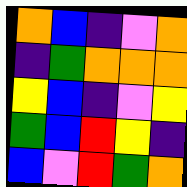[["orange", "blue", "indigo", "violet", "orange"], ["indigo", "green", "orange", "orange", "orange"], ["yellow", "blue", "indigo", "violet", "yellow"], ["green", "blue", "red", "yellow", "indigo"], ["blue", "violet", "red", "green", "orange"]]